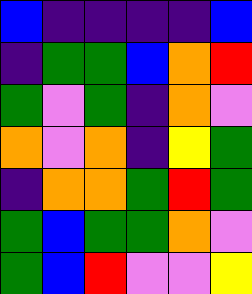[["blue", "indigo", "indigo", "indigo", "indigo", "blue"], ["indigo", "green", "green", "blue", "orange", "red"], ["green", "violet", "green", "indigo", "orange", "violet"], ["orange", "violet", "orange", "indigo", "yellow", "green"], ["indigo", "orange", "orange", "green", "red", "green"], ["green", "blue", "green", "green", "orange", "violet"], ["green", "blue", "red", "violet", "violet", "yellow"]]